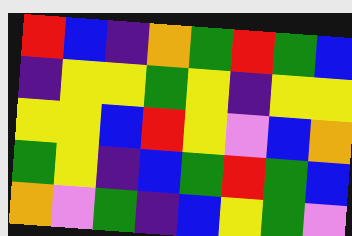[["red", "blue", "indigo", "orange", "green", "red", "green", "blue"], ["indigo", "yellow", "yellow", "green", "yellow", "indigo", "yellow", "yellow"], ["yellow", "yellow", "blue", "red", "yellow", "violet", "blue", "orange"], ["green", "yellow", "indigo", "blue", "green", "red", "green", "blue"], ["orange", "violet", "green", "indigo", "blue", "yellow", "green", "violet"]]